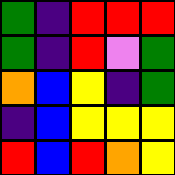[["green", "indigo", "red", "red", "red"], ["green", "indigo", "red", "violet", "green"], ["orange", "blue", "yellow", "indigo", "green"], ["indigo", "blue", "yellow", "yellow", "yellow"], ["red", "blue", "red", "orange", "yellow"]]